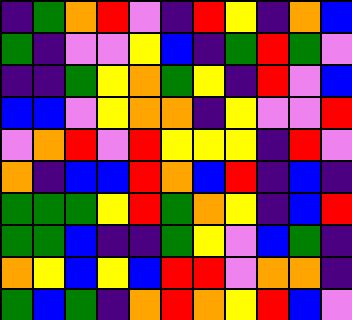[["indigo", "green", "orange", "red", "violet", "indigo", "red", "yellow", "indigo", "orange", "blue"], ["green", "indigo", "violet", "violet", "yellow", "blue", "indigo", "green", "red", "green", "violet"], ["indigo", "indigo", "green", "yellow", "orange", "green", "yellow", "indigo", "red", "violet", "blue"], ["blue", "blue", "violet", "yellow", "orange", "orange", "indigo", "yellow", "violet", "violet", "red"], ["violet", "orange", "red", "violet", "red", "yellow", "yellow", "yellow", "indigo", "red", "violet"], ["orange", "indigo", "blue", "blue", "red", "orange", "blue", "red", "indigo", "blue", "indigo"], ["green", "green", "green", "yellow", "red", "green", "orange", "yellow", "indigo", "blue", "red"], ["green", "green", "blue", "indigo", "indigo", "green", "yellow", "violet", "blue", "green", "indigo"], ["orange", "yellow", "blue", "yellow", "blue", "red", "red", "violet", "orange", "orange", "indigo"], ["green", "blue", "green", "indigo", "orange", "red", "orange", "yellow", "red", "blue", "violet"]]